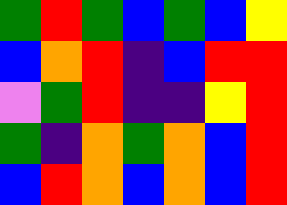[["green", "red", "green", "blue", "green", "blue", "yellow"], ["blue", "orange", "red", "indigo", "blue", "red", "red"], ["violet", "green", "red", "indigo", "indigo", "yellow", "red"], ["green", "indigo", "orange", "green", "orange", "blue", "red"], ["blue", "red", "orange", "blue", "orange", "blue", "red"]]